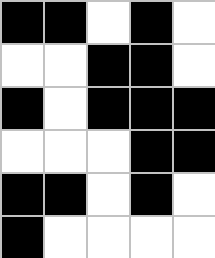[["black", "black", "white", "black", "white"], ["white", "white", "black", "black", "white"], ["black", "white", "black", "black", "black"], ["white", "white", "white", "black", "black"], ["black", "black", "white", "black", "white"], ["black", "white", "white", "white", "white"]]